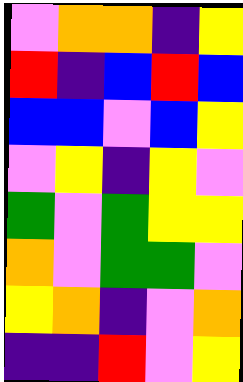[["violet", "orange", "orange", "indigo", "yellow"], ["red", "indigo", "blue", "red", "blue"], ["blue", "blue", "violet", "blue", "yellow"], ["violet", "yellow", "indigo", "yellow", "violet"], ["green", "violet", "green", "yellow", "yellow"], ["orange", "violet", "green", "green", "violet"], ["yellow", "orange", "indigo", "violet", "orange"], ["indigo", "indigo", "red", "violet", "yellow"]]